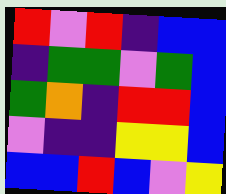[["red", "violet", "red", "indigo", "blue", "blue"], ["indigo", "green", "green", "violet", "green", "blue"], ["green", "orange", "indigo", "red", "red", "blue"], ["violet", "indigo", "indigo", "yellow", "yellow", "blue"], ["blue", "blue", "red", "blue", "violet", "yellow"]]